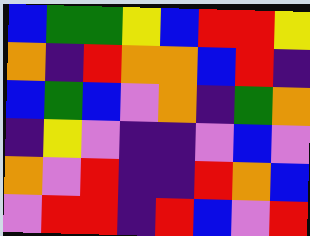[["blue", "green", "green", "yellow", "blue", "red", "red", "yellow"], ["orange", "indigo", "red", "orange", "orange", "blue", "red", "indigo"], ["blue", "green", "blue", "violet", "orange", "indigo", "green", "orange"], ["indigo", "yellow", "violet", "indigo", "indigo", "violet", "blue", "violet"], ["orange", "violet", "red", "indigo", "indigo", "red", "orange", "blue"], ["violet", "red", "red", "indigo", "red", "blue", "violet", "red"]]